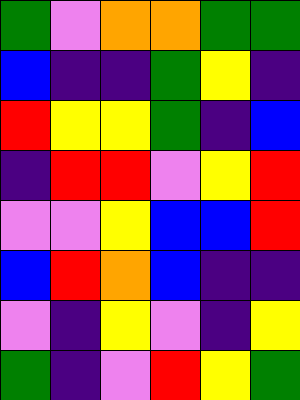[["green", "violet", "orange", "orange", "green", "green"], ["blue", "indigo", "indigo", "green", "yellow", "indigo"], ["red", "yellow", "yellow", "green", "indigo", "blue"], ["indigo", "red", "red", "violet", "yellow", "red"], ["violet", "violet", "yellow", "blue", "blue", "red"], ["blue", "red", "orange", "blue", "indigo", "indigo"], ["violet", "indigo", "yellow", "violet", "indigo", "yellow"], ["green", "indigo", "violet", "red", "yellow", "green"]]